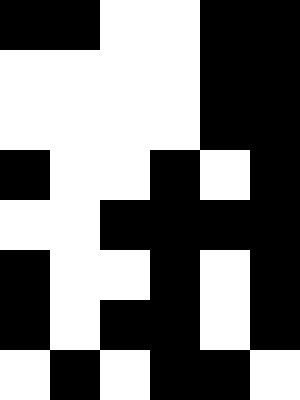[["black", "black", "white", "white", "black", "black"], ["white", "white", "white", "white", "black", "black"], ["white", "white", "white", "white", "black", "black"], ["black", "white", "white", "black", "white", "black"], ["white", "white", "black", "black", "black", "black"], ["black", "white", "white", "black", "white", "black"], ["black", "white", "black", "black", "white", "black"], ["white", "black", "white", "black", "black", "white"]]